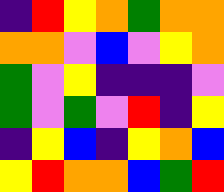[["indigo", "red", "yellow", "orange", "green", "orange", "orange"], ["orange", "orange", "violet", "blue", "violet", "yellow", "orange"], ["green", "violet", "yellow", "indigo", "indigo", "indigo", "violet"], ["green", "violet", "green", "violet", "red", "indigo", "yellow"], ["indigo", "yellow", "blue", "indigo", "yellow", "orange", "blue"], ["yellow", "red", "orange", "orange", "blue", "green", "red"]]